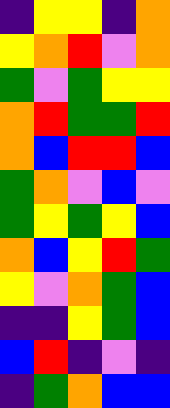[["indigo", "yellow", "yellow", "indigo", "orange"], ["yellow", "orange", "red", "violet", "orange"], ["green", "violet", "green", "yellow", "yellow"], ["orange", "red", "green", "green", "red"], ["orange", "blue", "red", "red", "blue"], ["green", "orange", "violet", "blue", "violet"], ["green", "yellow", "green", "yellow", "blue"], ["orange", "blue", "yellow", "red", "green"], ["yellow", "violet", "orange", "green", "blue"], ["indigo", "indigo", "yellow", "green", "blue"], ["blue", "red", "indigo", "violet", "indigo"], ["indigo", "green", "orange", "blue", "blue"]]